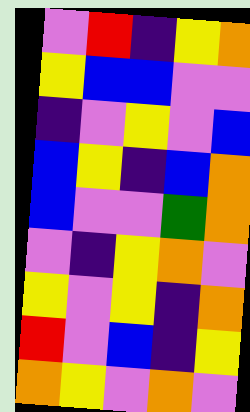[["violet", "red", "indigo", "yellow", "orange"], ["yellow", "blue", "blue", "violet", "violet"], ["indigo", "violet", "yellow", "violet", "blue"], ["blue", "yellow", "indigo", "blue", "orange"], ["blue", "violet", "violet", "green", "orange"], ["violet", "indigo", "yellow", "orange", "violet"], ["yellow", "violet", "yellow", "indigo", "orange"], ["red", "violet", "blue", "indigo", "yellow"], ["orange", "yellow", "violet", "orange", "violet"]]